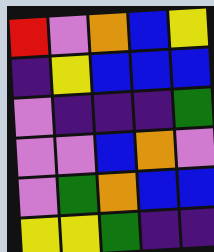[["red", "violet", "orange", "blue", "yellow"], ["indigo", "yellow", "blue", "blue", "blue"], ["violet", "indigo", "indigo", "indigo", "green"], ["violet", "violet", "blue", "orange", "violet"], ["violet", "green", "orange", "blue", "blue"], ["yellow", "yellow", "green", "indigo", "indigo"]]